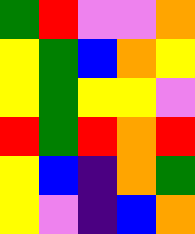[["green", "red", "violet", "violet", "orange"], ["yellow", "green", "blue", "orange", "yellow"], ["yellow", "green", "yellow", "yellow", "violet"], ["red", "green", "red", "orange", "red"], ["yellow", "blue", "indigo", "orange", "green"], ["yellow", "violet", "indigo", "blue", "orange"]]